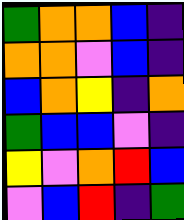[["green", "orange", "orange", "blue", "indigo"], ["orange", "orange", "violet", "blue", "indigo"], ["blue", "orange", "yellow", "indigo", "orange"], ["green", "blue", "blue", "violet", "indigo"], ["yellow", "violet", "orange", "red", "blue"], ["violet", "blue", "red", "indigo", "green"]]